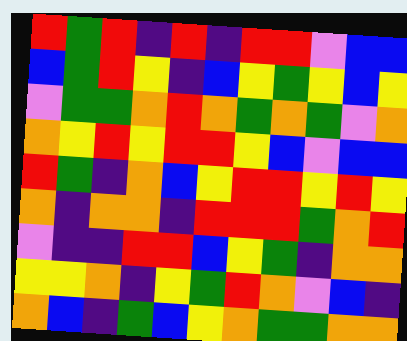[["red", "green", "red", "indigo", "red", "indigo", "red", "red", "violet", "blue", "blue"], ["blue", "green", "red", "yellow", "indigo", "blue", "yellow", "green", "yellow", "blue", "yellow"], ["violet", "green", "green", "orange", "red", "orange", "green", "orange", "green", "violet", "orange"], ["orange", "yellow", "red", "yellow", "red", "red", "yellow", "blue", "violet", "blue", "blue"], ["red", "green", "indigo", "orange", "blue", "yellow", "red", "red", "yellow", "red", "yellow"], ["orange", "indigo", "orange", "orange", "indigo", "red", "red", "red", "green", "orange", "red"], ["violet", "indigo", "indigo", "red", "red", "blue", "yellow", "green", "indigo", "orange", "orange"], ["yellow", "yellow", "orange", "indigo", "yellow", "green", "red", "orange", "violet", "blue", "indigo"], ["orange", "blue", "indigo", "green", "blue", "yellow", "orange", "green", "green", "orange", "orange"]]